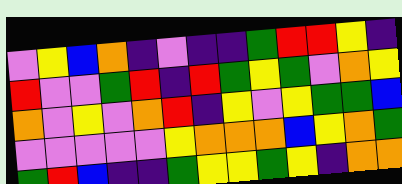[["violet", "yellow", "blue", "orange", "indigo", "violet", "indigo", "indigo", "green", "red", "red", "yellow", "indigo"], ["red", "violet", "violet", "green", "red", "indigo", "red", "green", "yellow", "green", "violet", "orange", "yellow"], ["orange", "violet", "yellow", "violet", "orange", "red", "indigo", "yellow", "violet", "yellow", "green", "green", "blue"], ["violet", "violet", "violet", "violet", "violet", "yellow", "orange", "orange", "orange", "blue", "yellow", "orange", "green"], ["green", "red", "blue", "indigo", "indigo", "green", "yellow", "yellow", "green", "yellow", "indigo", "orange", "orange"]]